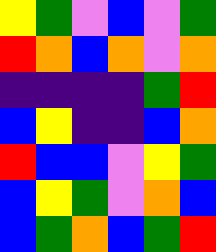[["yellow", "green", "violet", "blue", "violet", "green"], ["red", "orange", "blue", "orange", "violet", "orange"], ["indigo", "indigo", "indigo", "indigo", "green", "red"], ["blue", "yellow", "indigo", "indigo", "blue", "orange"], ["red", "blue", "blue", "violet", "yellow", "green"], ["blue", "yellow", "green", "violet", "orange", "blue"], ["blue", "green", "orange", "blue", "green", "red"]]